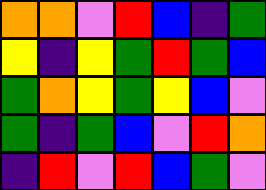[["orange", "orange", "violet", "red", "blue", "indigo", "green"], ["yellow", "indigo", "yellow", "green", "red", "green", "blue"], ["green", "orange", "yellow", "green", "yellow", "blue", "violet"], ["green", "indigo", "green", "blue", "violet", "red", "orange"], ["indigo", "red", "violet", "red", "blue", "green", "violet"]]